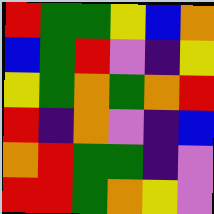[["red", "green", "green", "yellow", "blue", "orange"], ["blue", "green", "red", "violet", "indigo", "yellow"], ["yellow", "green", "orange", "green", "orange", "red"], ["red", "indigo", "orange", "violet", "indigo", "blue"], ["orange", "red", "green", "green", "indigo", "violet"], ["red", "red", "green", "orange", "yellow", "violet"]]